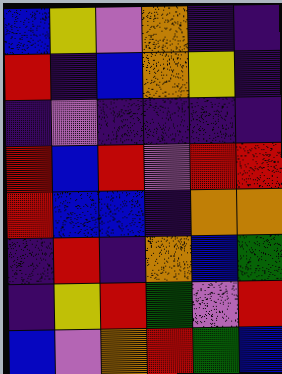[["blue", "yellow", "violet", "orange", "indigo", "indigo"], ["red", "indigo", "blue", "orange", "yellow", "indigo"], ["indigo", "violet", "indigo", "indigo", "indigo", "indigo"], ["red", "blue", "red", "violet", "red", "red"], ["red", "blue", "blue", "indigo", "orange", "orange"], ["indigo", "red", "indigo", "orange", "blue", "green"], ["indigo", "yellow", "red", "green", "violet", "red"], ["blue", "violet", "orange", "red", "green", "blue"]]